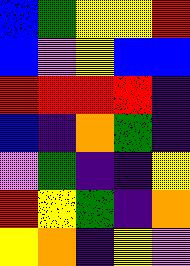[["blue", "green", "yellow", "yellow", "red"], ["blue", "violet", "yellow", "blue", "blue"], ["red", "red", "red", "red", "indigo"], ["blue", "indigo", "orange", "green", "indigo"], ["violet", "green", "indigo", "indigo", "yellow"], ["red", "yellow", "green", "indigo", "orange"], ["yellow", "orange", "indigo", "yellow", "violet"]]